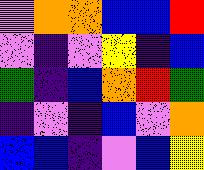[["violet", "orange", "orange", "blue", "blue", "red"], ["violet", "indigo", "violet", "yellow", "indigo", "blue"], ["green", "indigo", "blue", "orange", "red", "green"], ["indigo", "violet", "indigo", "blue", "violet", "orange"], ["blue", "blue", "indigo", "violet", "blue", "yellow"]]